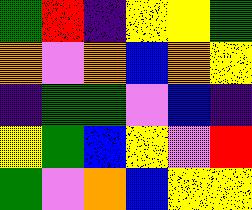[["green", "red", "indigo", "yellow", "yellow", "green"], ["orange", "violet", "orange", "blue", "orange", "yellow"], ["indigo", "green", "green", "violet", "blue", "indigo"], ["yellow", "green", "blue", "yellow", "violet", "red"], ["green", "violet", "orange", "blue", "yellow", "yellow"]]